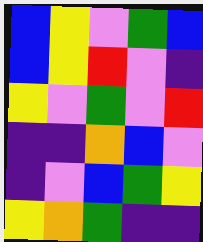[["blue", "yellow", "violet", "green", "blue"], ["blue", "yellow", "red", "violet", "indigo"], ["yellow", "violet", "green", "violet", "red"], ["indigo", "indigo", "orange", "blue", "violet"], ["indigo", "violet", "blue", "green", "yellow"], ["yellow", "orange", "green", "indigo", "indigo"]]